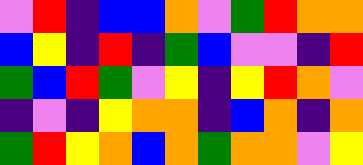[["violet", "red", "indigo", "blue", "blue", "orange", "violet", "green", "red", "orange", "orange"], ["blue", "yellow", "indigo", "red", "indigo", "green", "blue", "violet", "violet", "indigo", "red"], ["green", "blue", "red", "green", "violet", "yellow", "indigo", "yellow", "red", "orange", "violet"], ["indigo", "violet", "indigo", "yellow", "orange", "orange", "indigo", "blue", "orange", "indigo", "orange"], ["green", "red", "yellow", "orange", "blue", "orange", "green", "orange", "orange", "violet", "yellow"]]